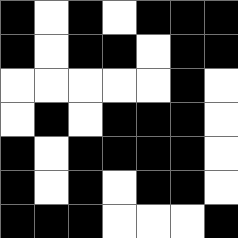[["black", "white", "black", "white", "black", "black", "black"], ["black", "white", "black", "black", "white", "black", "black"], ["white", "white", "white", "white", "white", "black", "white"], ["white", "black", "white", "black", "black", "black", "white"], ["black", "white", "black", "black", "black", "black", "white"], ["black", "white", "black", "white", "black", "black", "white"], ["black", "black", "black", "white", "white", "white", "black"]]